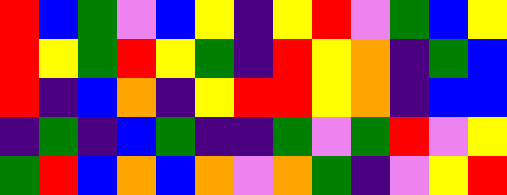[["red", "blue", "green", "violet", "blue", "yellow", "indigo", "yellow", "red", "violet", "green", "blue", "yellow"], ["red", "yellow", "green", "red", "yellow", "green", "indigo", "red", "yellow", "orange", "indigo", "green", "blue"], ["red", "indigo", "blue", "orange", "indigo", "yellow", "red", "red", "yellow", "orange", "indigo", "blue", "blue"], ["indigo", "green", "indigo", "blue", "green", "indigo", "indigo", "green", "violet", "green", "red", "violet", "yellow"], ["green", "red", "blue", "orange", "blue", "orange", "violet", "orange", "green", "indigo", "violet", "yellow", "red"]]